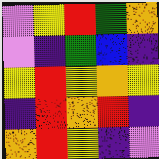[["violet", "yellow", "red", "green", "orange"], ["violet", "indigo", "green", "blue", "indigo"], ["yellow", "red", "yellow", "orange", "yellow"], ["indigo", "red", "orange", "red", "indigo"], ["orange", "red", "yellow", "indigo", "violet"]]